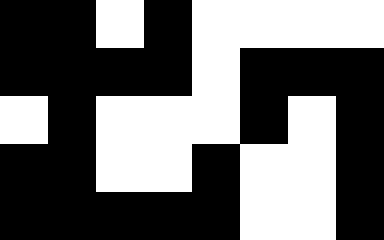[["black", "black", "white", "black", "white", "white", "white", "white"], ["black", "black", "black", "black", "white", "black", "black", "black"], ["white", "black", "white", "white", "white", "black", "white", "black"], ["black", "black", "white", "white", "black", "white", "white", "black"], ["black", "black", "black", "black", "black", "white", "white", "black"]]